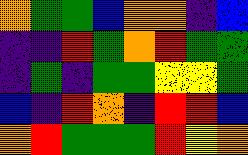[["orange", "green", "green", "blue", "orange", "orange", "indigo", "blue"], ["indigo", "indigo", "red", "green", "orange", "red", "green", "green"], ["indigo", "green", "indigo", "green", "green", "yellow", "yellow", "green"], ["blue", "indigo", "red", "orange", "indigo", "red", "red", "blue"], ["orange", "red", "green", "green", "green", "red", "yellow", "orange"]]